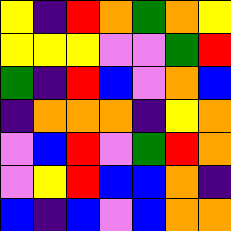[["yellow", "indigo", "red", "orange", "green", "orange", "yellow"], ["yellow", "yellow", "yellow", "violet", "violet", "green", "red"], ["green", "indigo", "red", "blue", "violet", "orange", "blue"], ["indigo", "orange", "orange", "orange", "indigo", "yellow", "orange"], ["violet", "blue", "red", "violet", "green", "red", "orange"], ["violet", "yellow", "red", "blue", "blue", "orange", "indigo"], ["blue", "indigo", "blue", "violet", "blue", "orange", "orange"]]